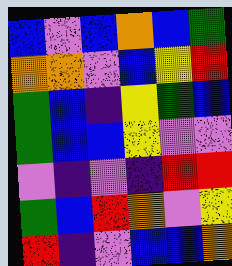[["blue", "violet", "blue", "orange", "blue", "green"], ["orange", "orange", "violet", "blue", "yellow", "red"], ["green", "blue", "indigo", "yellow", "green", "blue"], ["green", "blue", "blue", "yellow", "violet", "violet"], ["violet", "indigo", "violet", "indigo", "red", "red"], ["green", "blue", "red", "orange", "violet", "yellow"], ["red", "indigo", "violet", "blue", "blue", "orange"]]